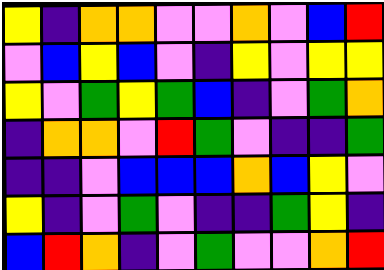[["yellow", "indigo", "orange", "orange", "violet", "violet", "orange", "violet", "blue", "red"], ["violet", "blue", "yellow", "blue", "violet", "indigo", "yellow", "violet", "yellow", "yellow"], ["yellow", "violet", "green", "yellow", "green", "blue", "indigo", "violet", "green", "orange"], ["indigo", "orange", "orange", "violet", "red", "green", "violet", "indigo", "indigo", "green"], ["indigo", "indigo", "violet", "blue", "blue", "blue", "orange", "blue", "yellow", "violet"], ["yellow", "indigo", "violet", "green", "violet", "indigo", "indigo", "green", "yellow", "indigo"], ["blue", "red", "orange", "indigo", "violet", "green", "violet", "violet", "orange", "red"]]